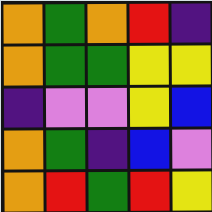[["orange", "green", "orange", "red", "indigo"], ["orange", "green", "green", "yellow", "yellow"], ["indigo", "violet", "violet", "yellow", "blue"], ["orange", "green", "indigo", "blue", "violet"], ["orange", "red", "green", "red", "yellow"]]